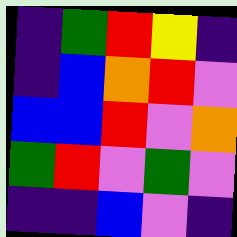[["indigo", "green", "red", "yellow", "indigo"], ["indigo", "blue", "orange", "red", "violet"], ["blue", "blue", "red", "violet", "orange"], ["green", "red", "violet", "green", "violet"], ["indigo", "indigo", "blue", "violet", "indigo"]]